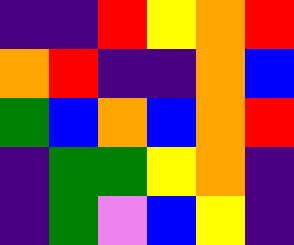[["indigo", "indigo", "red", "yellow", "orange", "red"], ["orange", "red", "indigo", "indigo", "orange", "blue"], ["green", "blue", "orange", "blue", "orange", "red"], ["indigo", "green", "green", "yellow", "orange", "indigo"], ["indigo", "green", "violet", "blue", "yellow", "indigo"]]